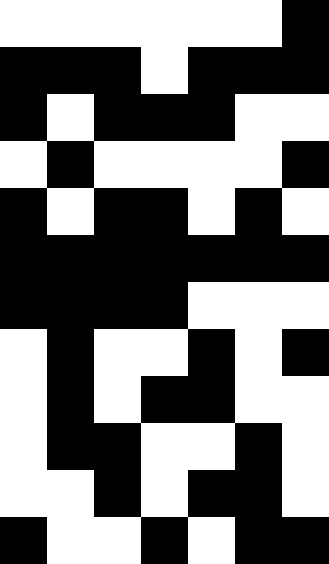[["white", "white", "white", "white", "white", "white", "black"], ["black", "black", "black", "white", "black", "black", "black"], ["black", "white", "black", "black", "black", "white", "white"], ["white", "black", "white", "white", "white", "white", "black"], ["black", "white", "black", "black", "white", "black", "white"], ["black", "black", "black", "black", "black", "black", "black"], ["black", "black", "black", "black", "white", "white", "white"], ["white", "black", "white", "white", "black", "white", "black"], ["white", "black", "white", "black", "black", "white", "white"], ["white", "black", "black", "white", "white", "black", "white"], ["white", "white", "black", "white", "black", "black", "white"], ["black", "white", "white", "black", "white", "black", "black"]]